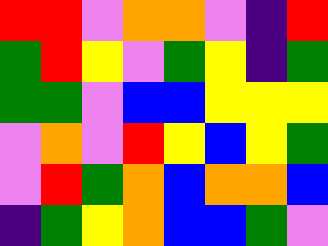[["red", "red", "violet", "orange", "orange", "violet", "indigo", "red"], ["green", "red", "yellow", "violet", "green", "yellow", "indigo", "green"], ["green", "green", "violet", "blue", "blue", "yellow", "yellow", "yellow"], ["violet", "orange", "violet", "red", "yellow", "blue", "yellow", "green"], ["violet", "red", "green", "orange", "blue", "orange", "orange", "blue"], ["indigo", "green", "yellow", "orange", "blue", "blue", "green", "violet"]]